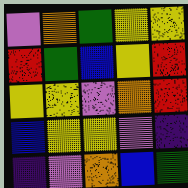[["violet", "orange", "green", "yellow", "yellow"], ["red", "green", "blue", "yellow", "red"], ["yellow", "yellow", "violet", "orange", "red"], ["blue", "yellow", "yellow", "violet", "indigo"], ["indigo", "violet", "orange", "blue", "green"]]